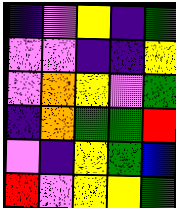[["indigo", "violet", "yellow", "indigo", "green"], ["violet", "violet", "indigo", "indigo", "yellow"], ["violet", "orange", "yellow", "violet", "green"], ["indigo", "orange", "green", "green", "red"], ["violet", "indigo", "yellow", "green", "blue"], ["red", "violet", "yellow", "yellow", "green"]]